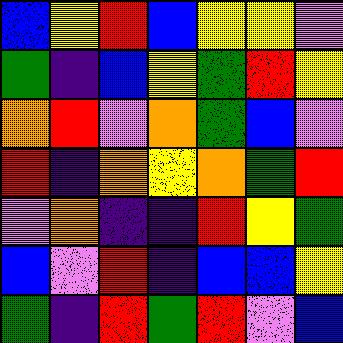[["blue", "yellow", "red", "blue", "yellow", "yellow", "violet"], ["green", "indigo", "blue", "yellow", "green", "red", "yellow"], ["orange", "red", "violet", "orange", "green", "blue", "violet"], ["red", "indigo", "orange", "yellow", "orange", "green", "red"], ["violet", "orange", "indigo", "indigo", "red", "yellow", "green"], ["blue", "violet", "red", "indigo", "blue", "blue", "yellow"], ["green", "indigo", "red", "green", "red", "violet", "blue"]]